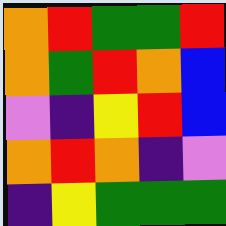[["orange", "red", "green", "green", "red"], ["orange", "green", "red", "orange", "blue"], ["violet", "indigo", "yellow", "red", "blue"], ["orange", "red", "orange", "indigo", "violet"], ["indigo", "yellow", "green", "green", "green"]]